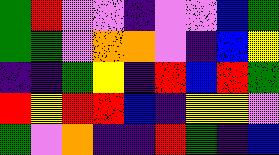[["green", "red", "violet", "violet", "indigo", "violet", "violet", "blue", "green"], ["green", "green", "violet", "orange", "orange", "violet", "indigo", "blue", "yellow"], ["indigo", "indigo", "green", "yellow", "indigo", "red", "blue", "red", "green"], ["red", "yellow", "red", "red", "blue", "indigo", "yellow", "yellow", "violet"], ["green", "violet", "orange", "indigo", "indigo", "red", "green", "indigo", "blue"]]